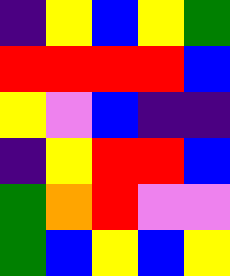[["indigo", "yellow", "blue", "yellow", "green"], ["red", "red", "red", "red", "blue"], ["yellow", "violet", "blue", "indigo", "indigo"], ["indigo", "yellow", "red", "red", "blue"], ["green", "orange", "red", "violet", "violet"], ["green", "blue", "yellow", "blue", "yellow"]]